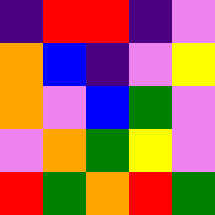[["indigo", "red", "red", "indigo", "violet"], ["orange", "blue", "indigo", "violet", "yellow"], ["orange", "violet", "blue", "green", "violet"], ["violet", "orange", "green", "yellow", "violet"], ["red", "green", "orange", "red", "green"]]